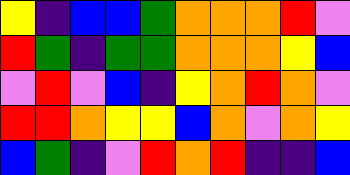[["yellow", "indigo", "blue", "blue", "green", "orange", "orange", "orange", "red", "violet"], ["red", "green", "indigo", "green", "green", "orange", "orange", "orange", "yellow", "blue"], ["violet", "red", "violet", "blue", "indigo", "yellow", "orange", "red", "orange", "violet"], ["red", "red", "orange", "yellow", "yellow", "blue", "orange", "violet", "orange", "yellow"], ["blue", "green", "indigo", "violet", "red", "orange", "red", "indigo", "indigo", "blue"]]